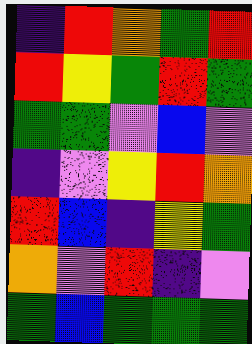[["indigo", "red", "orange", "green", "red"], ["red", "yellow", "green", "red", "green"], ["green", "green", "violet", "blue", "violet"], ["indigo", "violet", "yellow", "red", "orange"], ["red", "blue", "indigo", "yellow", "green"], ["orange", "violet", "red", "indigo", "violet"], ["green", "blue", "green", "green", "green"]]